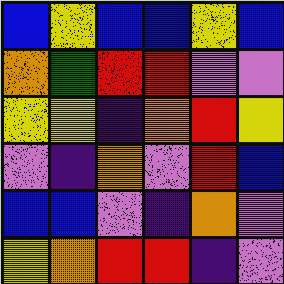[["blue", "yellow", "blue", "blue", "yellow", "blue"], ["orange", "green", "red", "red", "violet", "violet"], ["yellow", "yellow", "indigo", "orange", "red", "yellow"], ["violet", "indigo", "orange", "violet", "red", "blue"], ["blue", "blue", "violet", "indigo", "orange", "violet"], ["yellow", "orange", "red", "red", "indigo", "violet"]]